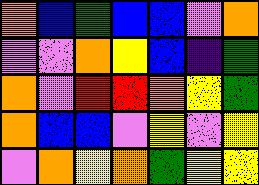[["orange", "blue", "green", "blue", "blue", "violet", "orange"], ["violet", "violet", "orange", "yellow", "blue", "indigo", "green"], ["orange", "violet", "red", "red", "orange", "yellow", "green"], ["orange", "blue", "blue", "violet", "yellow", "violet", "yellow"], ["violet", "orange", "yellow", "orange", "green", "yellow", "yellow"]]